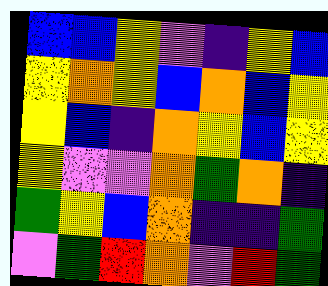[["blue", "blue", "yellow", "violet", "indigo", "yellow", "blue"], ["yellow", "orange", "yellow", "blue", "orange", "blue", "yellow"], ["yellow", "blue", "indigo", "orange", "yellow", "blue", "yellow"], ["yellow", "violet", "violet", "orange", "green", "orange", "indigo"], ["green", "yellow", "blue", "orange", "indigo", "indigo", "green"], ["violet", "green", "red", "orange", "violet", "red", "green"]]